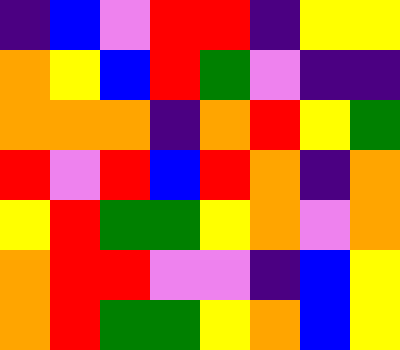[["indigo", "blue", "violet", "red", "red", "indigo", "yellow", "yellow"], ["orange", "yellow", "blue", "red", "green", "violet", "indigo", "indigo"], ["orange", "orange", "orange", "indigo", "orange", "red", "yellow", "green"], ["red", "violet", "red", "blue", "red", "orange", "indigo", "orange"], ["yellow", "red", "green", "green", "yellow", "orange", "violet", "orange"], ["orange", "red", "red", "violet", "violet", "indigo", "blue", "yellow"], ["orange", "red", "green", "green", "yellow", "orange", "blue", "yellow"]]